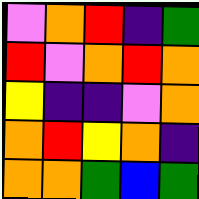[["violet", "orange", "red", "indigo", "green"], ["red", "violet", "orange", "red", "orange"], ["yellow", "indigo", "indigo", "violet", "orange"], ["orange", "red", "yellow", "orange", "indigo"], ["orange", "orange", "green", "blue", "green"]]